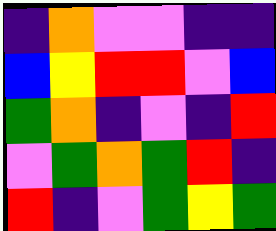[["indigo", "orange", "violet", "violet", "indigo", "indigo"], ["blue", "yellow", "red", "red", "violet", "blue"], ["green", "orange", "indigo", "violet", "indigo", "red"], ["violet", "green", "orange", "green", "red", "indigo"], ["red", "indigo", "violet", "green", "yellow", "green"]]